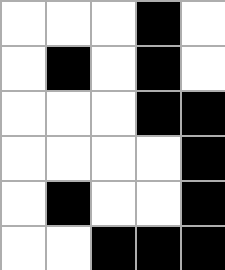[["white", "white", "white", "black", "white"], ["white", "black", "white", "black", "white"], ["white", "white", "white", "black", "black"], ["white", "white", "white", "white", "black"], ["white", "black", "white", "white", "black"], ["white", "white", "black", "black", "black"]]